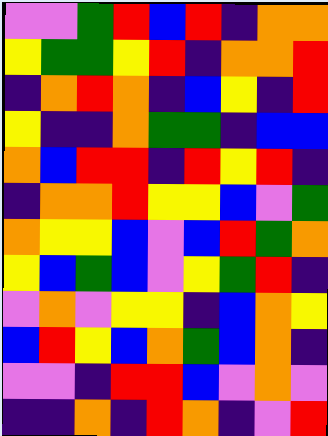[["violet", "violet", "green", "red", "blue", "red", "indigo", "orange", "orange"], ["yellow", "green", "green", "yellow", "red", "indigo", "orange", "orange", "red"], ["indigo", "orange", "red", "orange", "indigo", "blue", "yellow", "indigo", "red"], ["yellow", "indigo", "indigo", "orange", "green", "green", "indigo", "blue", "blue"], ["orange", "blue", "red", "red", "indigo", "red", "yellow", "red", "indigo"], ["indigo", "orange", "orange", "red", "yellow", "yellow", "blue", "violet", "green"], ["orange", "yellow", "yellow", "blue", "violet", "blue", "red", "green", "orange"], ["yellow", "blue", "green", "blue", "violet", "yellow", "green", "red", "indigo"], ["violet", "orange", "violet", "yellow", "yellow", "indigo", "blue", "orange", "yellow"], ["blue", "red", "yellow", "blue", "orange", "green", "blue", "orange", "indigo"], ["violet", "violet", "indigo", "red", "red", "blue", "violet", "orange", "violet"], ["indigo", "indigo", "orange", "indigo", "red", "orange", "indigo", "violet", "red"]]